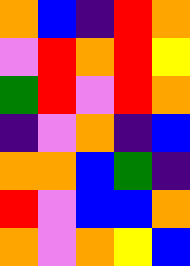[["orange", "blue", "indigo", "red", "orange"], ["violet", "red", "orange", "red", "yellow"], ["green", "red", "violet", "red", "orange"], ["indigo", "violet", "orange", "indigo", "blue"], ["orange", "orange", "blue", "green", "indigo"], ["red", "violet", "blue", "blue", "orange"], ["orange", "violet", "orange", "yellow", "blue"]]